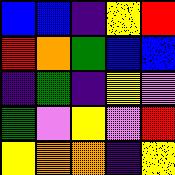[["blue", "blue", "indigo", "yellow", "red"], ["red", "orange", "green", "blue", "blue"], ["indigo", "green", "indigo", "yellow", "violet"], ["green", "violet", "yellow", "violet", "red"], ["yellow", "orange", "orange", "indigo", "yellow"]]